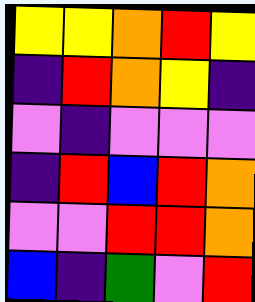[["yellow", "yellow", "orange", "red", "yellow"], ["indigo", "red", "orange", "yellow", "indigo"], ["violet", "indigo", "violet", "violet", "violet"], ["indigo", "red", "blue", "red", "orange"], ["violet", "violet", "red", "red", "orange"], ["blue", "indigo", "green", "violet", "red"]]